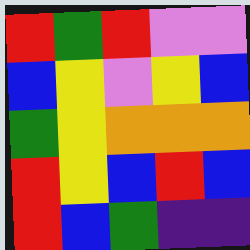[["red", "green", "red", "violet", "violet"], ["blue", "yellow", "violet", "yellow", "blue"], ["green", "yellow", "orange", "orange", "orange"], ["red", "yellow", "blue", "red", "blue"], ["red", "blue", "green", "indigo", "indigo"]]